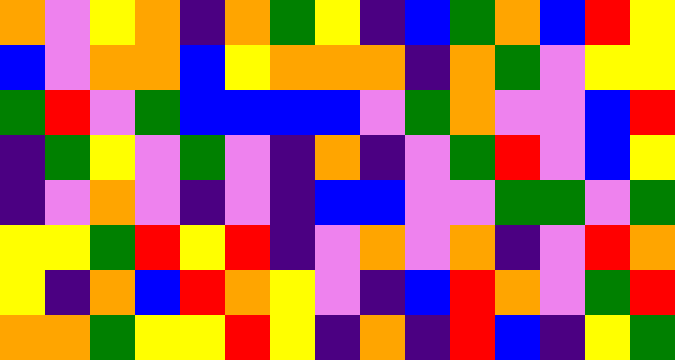[["orange", "violet", "yellow", "orange", "indigo", "orange", "green", "yellow", "indigo", "blue", "green", "orange", "blue", "red", "yellow"], ["blue", "violet", "orange", "orange", "blue", "yellow", "orange", "orange", "orange", "indigo", "orange", "green", "violet", "yellow", "yellow"], ["green", "red", "violet", "green", "blue", "blue", "blue", "blue", "violet", "green", "orange", "violet", "violet", "blue", "red"], ["indigo", "green", "yellow", "violet", "green", "violet", "indigo", "orange", "indigo", "violet", "green", "red", "violet", "blue", "yellow"], ["indigo", "violet", "orange", "violet", "indigo", "violet", "indigo", "blue", "blue", "violet", "violet", "green", "green", "violet", "green"], ["yellow", "yellow", "green", "red", "yellow", "red", "indigo", "violet", "orange", "violet", "orange", "indigo", "violet", "red", "orange"], ["yellow", "indigo", "orange", "blue", "red", "orange", "yellow", "violet", "indigo", "blue", "red", "orange", "violet", "green", "red"], ["orange", "orange", "green", "yellow", "yellow", "red", "yellow", "indigo", "orange", "indigo", "red", "blue", "indigo", "yellow", "green"]]